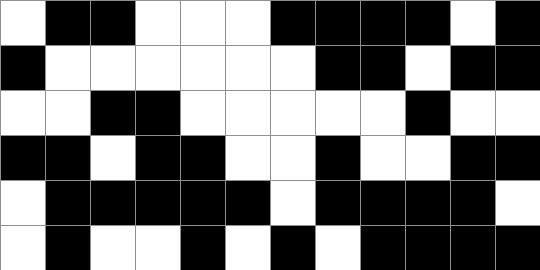[["white", "black", "black", "white", "white", "white", "black", "black", "black", "black", "white", "black"], ["black", "white", "white", "white", "white", "white", "white", "black", "black", "white", "black", "black"], ["white", "white", "black", "black", "white", "white", "white", "white", "white", "black", "white", "white"], ["black", "black", "white", "black", "black", "white", "white", "black", "white", "white", "black", "black"], ["white", "black", "black", "black", "black", "black", "white", "black", "black", "black", "black", "white"], ["white", "black", "white", "white", "black", "white", "black", "white", "black", "black", "black", "black"]]